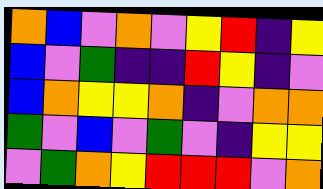[["orange", "blue", "violet", "orange", "violet", "yellow", "red", "indigo", "yellow"], ["blue", "violet", "green", "indigo", "indigo", "red", "yellow", "indigo", "violet"], ["blue", "orange", "yellow", "yellow", "orange", "indigo", "violet", "orange", "orange"], ["green", "violet", "blue", "violet", "green", "violet", "indigo", "yellow", "yellow"], ["violet", "green", "orange", "yellow", "red", "red", "red", "violet", "orange"]]